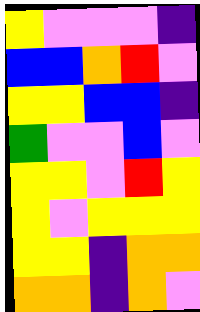[["yellow", "violet", "violet", "violet", "indigo"], ["blue", "blue", "orange", "red", "violet"], ["yellow", "yellow", "blue", "blue", "indigo"], ["green", "violet", "violet", "blue", "violet"], ["yellow", "yellow", "violet", "red", "yellow"], ["yellow", "violet", "yellow", "yellow", "yellow"], ["yellow", "yellow", "indigo", "orange", "orange"], ["orange", "orange", "indigo", "orange", "violet"]]